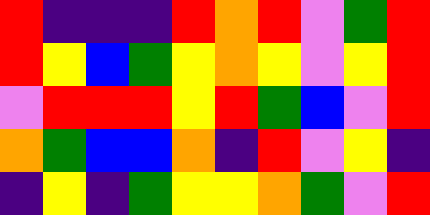[["red", "indigo", "indigo", "indigo", "red", "orange", "red", "violet", "green", "red"], ["red", "yellow", "blue", "green", "yellow", "orange", "yellow", "violet", "yellow", "red"], ["violet", "red", "red", "red", "yellow", "red", "green", "blue", "violet", "red"], ["orange", "green", "blue", "blue", "orange", "indigo", "red", "violet", "yellow", "indigo"], ["indigo", "yellow", "indigo", "green", "yellow", "yellow", "orange", "green", "violet", "red"]]